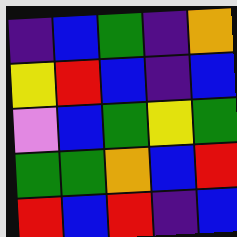[["indigo", "blue", "green", "indigo", "orange"], ["yellow", "red", "blue", "indigo", "blue"], ["violet", "blue", "green", "yellow", "green"], ["green", "green", "orange", "blue", "red"], ["red", "blue", "red", "indigo", "blue"]]